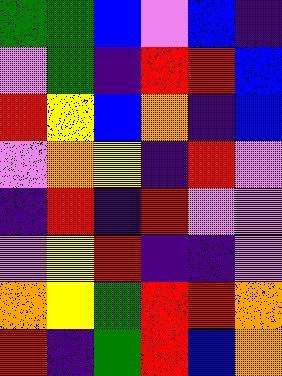[["green", "green", "blue", "violet", "blue", "indigo"], ["violet", "green", "indigo", "red", "red", "blue"], ["red", "yellow", "blue", "orange", "indigo", "blue"], ["violet", "orange", "yellow", "indigo", "red", "violet"], ["indigo", "red", "indigo", "red", "violet", "violet"], ["violet", "yellow", "red", "indigo", "indigo", "violet"], ["orange", "yellow", "green", "red", "red", "orange"], ["red", "indigo", "green", "red", "blue", "orange"]]